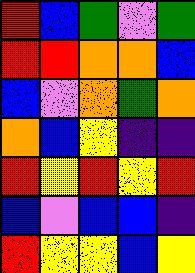[["red", "blue", "green", "violet", "green"], ["red", "red", "orange", "orange", "blue"], ["blue", "violet", "orange", "green", "orange"], ["orange", "blue", "yellow", "indigo", "indigo"], ["red", "yellow", "red", "yellow", "red"], ["blue", "violet", "blue", "blue", "indigo"], ["red", "yellow", "yellow", "blue", "yellow"]]